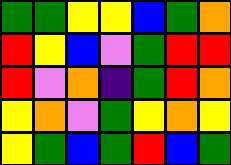[["green", "green", "yellow", "yellow", "blue", "green", "orange"], ["red", "yellow", "blue", "violet", "green", "red", "red"], ["red", "violet", "orange", "indigo", "green", "red", "orange"], ["yellow", "orange", "violet", "green", "yellow", "orange", "yellow"], ["yellow", "green", "blue", "green", "red", "blue", "green"]]